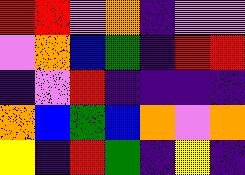[["red", "red", "violet", "orange", "indigo", "violet", "violet"], ["violet", "orange", "blue", "green", "indigo", "red", "red"], ["indigo", "violet", "red", "indigo", "indigo", "indigo", "indigo"], ["orange", "blue", "green", "blue", "orange", "violet", "orange"], ["yellow", "indigo", "red", "green", "indigo", "yellow", "indigo"]]